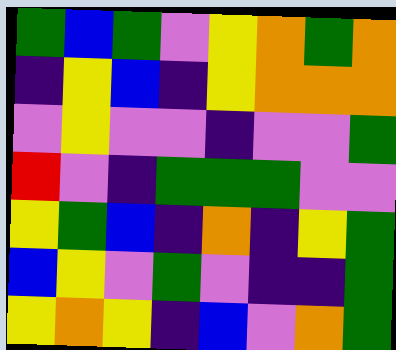[["green", "blue", "green", "violet", "yellow", "orange", "green", "orange"], ["indigo", "yellow", "blue", "indigo", "yellow", "orange", "orange", "orange"], ["violet", "yellow", "violet", "violet", "indigo", "violet", "violet", "green"], ["red", "violet", "indigo", "green", "green", "green", "violet", "violet"], ["yellow", "green", "blue", "indigo", "orange", "indigo", "yellow", "green"], ["blue", "yellow", "violet", "green", "violet", "indigo", "indigo", "green"], ["yellow", "orange", "yellow", "indigo", "blue", "violet", "orange", "green"]]